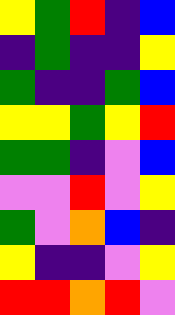[["yellow", "green", "red", "indigo", "blue"], ["indigo", "green", "indigo", "indigo", "yellow"], ["green", "indigo", "indigo", "green", "blue"], ["yellow", "yellow", "green", "yellow", "red"], ["green", "green", "indigo", "violet", "blue"], ["violet", "violet", "red", "violet", "yellow"], ["green", "violet", "orange", "blue", "indigo"], ["yellow", "indigo", "indigo", "violet", "yellow"], ["red", "red", "orange", "red", "violet"]]